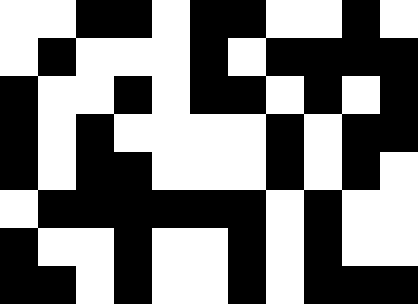[["white", "white", "black", "black", "white", "black", "black", "white", "white", "black", "white"], ["white", "black", "white", "white", "white", "black", "white", "black", "black", "black", "black"], ["black", "white", "white", "black", "white", "black", "black", "white", "black", "white", "black"], ["black", "white", "black", "white", "white", "white", "white", "black", "white", "black", "black"], ["black", "white", "black", "black", "white", "white", "white", "black", "white", "black", "white"], ["white", "black", "black", "black", "black", "black", "black", "white", "black", "white", "white"], ["black", "white", "white", "black", "white", "white", "black", "white", "black", "white", "white"], ["black", "black", "white", "black", "white", "white", "black", "white", "black", "black", "black"]]